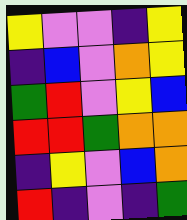[["yellow", "violet", "violet", "indigo", "yellow"], ["indigo", "blue", "violet", "orange", "yellow"], ["green", "red", "violet", "yellow", "blue"], ["red", "red", "green", "orange", "orange"], ["indigo", "yellow", "violet", "blue", "orange"], ["red", "indigo", "violet", "indigo", "green"]]